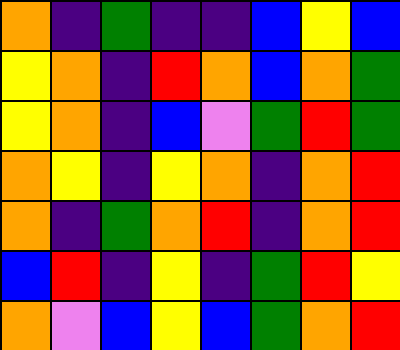[["orange", "indigo", "green", "indigo", "indigo", "blue", "yellow", "blue"], ["yellow", "orange", "indigo", "red", "orange", "blue", "orange", "green"], ["yellow", "orange", "indigo", "blue", "violet", "green", "red", "green"], ["orange", "yellow", "indigo", "yellow", "orange", "indigo", "orange", "red"], ["orange", "indigo", "green", "orange", "red", "indigo", "orange", "red"], ["blue", "red", "indigo", "yellow", "indigo", "green", "red", "yellow"], ["orange", "violet", "blue", "yellow", "blue", "green", "orange", "red"]]